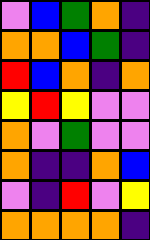[["violet", "blue", "green", "orange", "indigo"], ["orange", "orange", "blue", "green", "indigo"], ["red", "blue", "orange", "indigo", "orange"], ["yellow", "red", "yellow", "violet", "violet"], ["orange", "violet", "green", "violet", "violet"], ["orange", "indigo", "indigo", "orange", "blue"], ["violet", "indigo", "red", "violet", "yellow"], ["orange", "orange", "orange", "orange", "indigo"]]